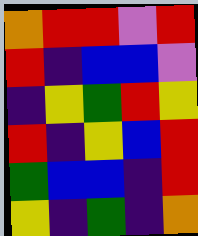[["orange", "red", "red", "violet", "red"], ["red", "indigo", "blue", "blue", "violet"], ["indigo", "yellow", "green", "red", "yellow"], ["red", "indigo", "yellow", "blue", "red"], ["green", "blue", "blue", "indigo", "red"], ["yellow", "indigo", "green", "indigo", "orange"]]